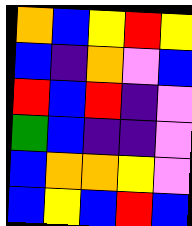[["orange", "blue", "yellow", "red", "yellow"], ["blue", "indigo", "orange", "violet", "blue"], ["red", "blue", "red", "indigo", "violet"], ["green", "blue", "indigo", "indigo", "violet"], ["blue", "orange", "orange", "yellow", "violet"], ["blue", "yellow", "blue", "red", "blue"]]